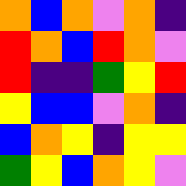[["orange", "blue", "orange", "violet", "orange", "indigo"], ["red", "orange", "blue", "red", "orange", "violet"], ["red", "indigo", "indigo", "green", "yellow", "red"], ["yellow", "blue", "blue", "violet", "orange", "indigo"], ["blue", "orange", "yellow", "indigo", "yellow", "yellow"], ["green", "yellow", "blue", "orange", "yellow", "violet"]]